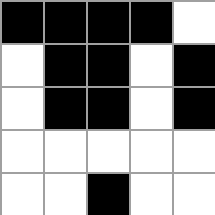[["black", "black", "black", "black", "white"], ["white", "black", "black", "white", "black"], ["white", "black", "black", "white", "black"], ["white", "white", "white", "white", "white"], ["white", "white", "black", "white", "white"]]